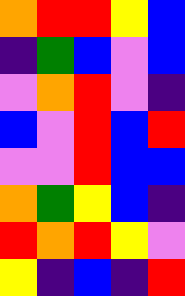[["orange", "red", "red", "yellow", "blue"], ["indigo", "green", "blue", "violet", "blue"], ["violet", "orange", "red", "violet", "indigo"], ["blue", "violet", "red", "blue", "red"], ["violet", "violet", "red", "blue", "blue"], ["orange", "green", "yellow", "blue", "indigo"], ["red", "orange", "red", "yellow", "violet"], ["yellow", "indigo", "blue", "indigo", "red"]]